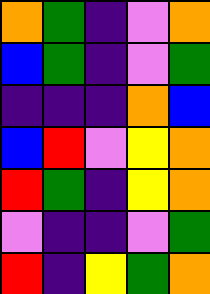[["orange", "green", "indigo", "violet", "orange"], ["blue", "green", "indigo", "violet", "green"], ["indigo", "indigo", "indigo", "orange", "blue"], ["blue", "red", "violet", "yellow", "orange"], ["red", "green", "indigo", "yellow", "orange"], ["violet", "indigo", "indigo", "violet", "green"], ["red", "indigo", "yellow", "green", "orange"]]